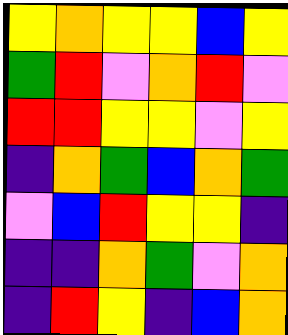[["yellow", "orange", "yellow", "yellow", "blue", "yellow"], ["green", "red", "violet", "orange", "red", "violet"], ["red", "red", "yellow", "yellow", "violet", "yellow"], ["indigo", "orange", "green", "blue", "orange", "green"], ["violet", "blue", "red", "yellow", "yellow", "indigo"], ["indigo", "indigo", "orange", "green", "violet", "orange"], ["indigo", "red", "yellow", "indigo", "blue", "orange"]]